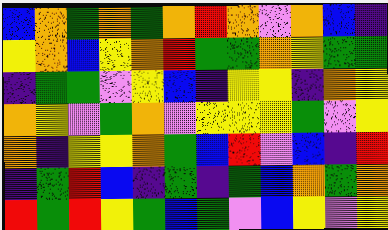[["blue", "orange", "green", "orange", "green", "orange", "red", "orange", "violet", "orange", "blue", "indigo"], ["yellow", "orange", "blue", "yellow", "orange", "red", "green", "green", "orange", "yellow", "green", "green"], ["indigo", "green", "green", "violet", "yellow", "blue", "indigo", "yellow", "yellow", "indigo", "orange", "yellow"], ["orange", "yellow", "violet", "green", "orange", "violet", "yellow", "yellow", "yellow", "green", "violet", "yellow"], ["orange", "indigo", "yellow", "yellow", "orange", "green", "blue", "red", "violet", "blue", "indigo", "red"], ["indigo", "green", "red", "blue", "indigo", "green", "indigo", "green", "blue", "orange", "green", "orange"], ["red", "green", "red", "yellow", "green", "blue", "green", "violet", "blue", "yellow", "violet", "yellow"]]